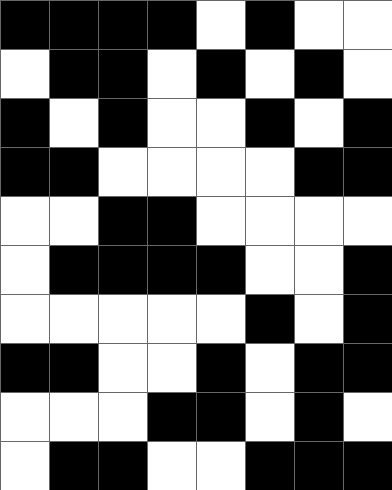[["black", "black", "black", "black", "white", "black", "white", "white"], ["white", "black", "black", "white", "black", "white", "black", "white"], ["black", "white", "black", "white", "white", "black", "white", "black"], ["black", "black", "white", "white", "white", "white", "black", "black"], ["white", "white", "black", "black", "white", "white", "white", "white"], ["white", "black", "black", "black", "black", "white", "white", "black"], ["white", "white", "white", "white", "white", "black", "white", "black"], ["black", "black", "white", "white", "black", "white", "black", "black"], ["white", "white", "white", "black", "black", "white", "black", "white"], ["white", "black", "black", "white", "white", "black", "black", "black"]]